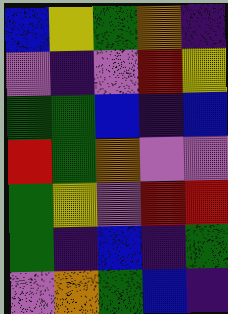[["blue", "yellow", "green", "orange", "indigo"], ["violet", "indigo", "violet", "red", "yellow"], ["green", "green", "blue", "indigo", "blue"], ["red", "green", "orange", "violet", "violet"], ["green", "yellow", "violet", "red", "red"], ["green", "indigo", "blue", "indigo", "green"], ["violet", "orange", "green", "blue", "indigo"]]